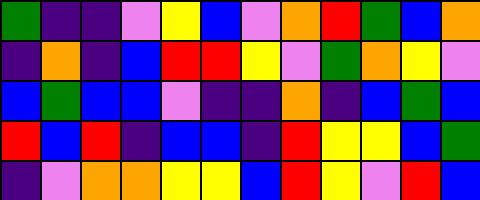[["green", "indigo", "indigo", "violet", "yellow", "blue", "violet", "orange", "red", "green", "blue", "orange"], ["indigo", "orange", "indigo", "blue", "red", "red", "yellow", "violet", "green", "orange", "yellow", "violet"], ["blue", "green", "blue", "blue", "violet", "indigo", "indigo", "orange", "indigo", "blue", "green", "blue"], ["red", "blue", "red", "indigo", "blue", "blue", "indigo", "red", "yellow", "yellow", "blue", "green"], ["indigo", "violet", "orange", "orange", "yellow", "yellow", "blue", "red", "yellow", "violet", "red", "blue"]]